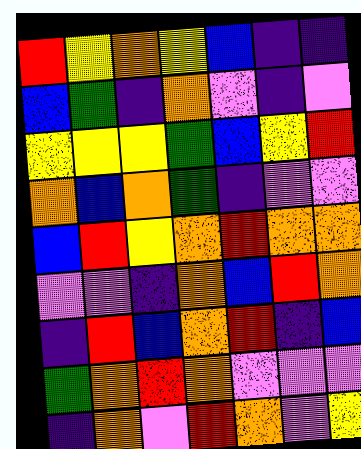[["red", "yellow", "orange", "yellow", "blue", "indigo", "indigo"], ["blue", "green", "indigo", "orange", "violet", "indigo", "violet"], ["yellow", "yellow", "yellow", "green", "blue", "yellow", "red"], ["orange", "blue", "orange", "green", "indigo", "violet", "violet"], ["blue", "red", "yellow", "orange", "red", "orange", "orange"], ["violet", "violet", "indigo", "orange", "blue", "red", "orange"], ["indigo", "red", "blue", "orange", "red", "indigo", "blue"], ["green", "orange", "red", "orange", "violet", "violet", "violet"], ["indigo", "orange", "violet", "red", "orange", "violet", "yellow"]]